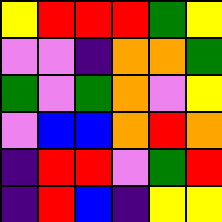[["yellow", "red", "red", "red", "green", "yellow"], ["violet", "violet", "indigo", "orange", "orange", "green"], ["green", "violet", "green", "orange", "violet", "yellow"], ["violet", "blue", "blue", "orange", "red", "orange"], ["indigo", "red", "red", "violet", "green", "red"], ["indigo", "red", "blue", "indigo", "yellow", "yellow"]]